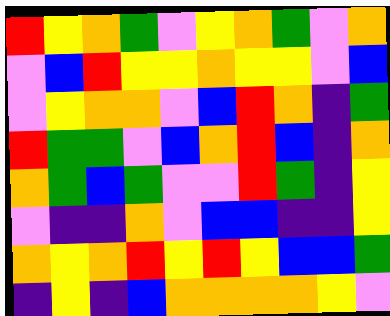[["red", "yellow", "orange", "green", "violet", "yellow", "orange", "green", "violet", "orange"], ["violet", "blue", "red", "yellow", "yellow", "orange", "yellow", "yellow", "violet", "blue"], ["violet", "yellow", "orange", "orange", "violet", "blue", "red", "orange", "indigo", "green"], ["red", "green", "green", "violet", "blue", "orange", "red", "blue", "indigo", "orange"], ["orange", "green", "blue", "green", "violet", "violet", "red", "green", "indigo", "yellow"], ["violet", "indigo", "indigo", "orange", "violet", "blue", "blue", "indigo", "indigo", "yellow"], ["orange", "yellow", "orange", "red", "yellow", "red", "yellow", "blue", "blue", "green"], ["indigo", "yellow", "indigo", "blue", "orange", "orange", "orange", "orange", "yellow", "violet"]]